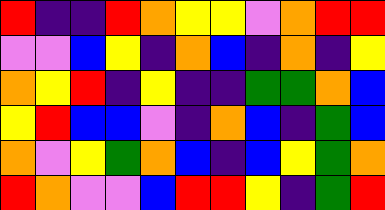[["red", "indigo", "indigo", "red", "orange", "yellow", "yellow", "violet", "orange", "red", "red"], ["violet", "violet", "blue", "yellow", "indigo", "orange", "blue", "indigo", "orange", "indigo", "yellow"], ["orange", "yellow", "red", "indigo", "yellow", "indigo", "indigo", "green", "green", "orange", "blue"], ["yellow", "red", "blue", "blue", "violet", "indigo", "orange", "blue", "indigo", "green", "blue"], ["orange", "violet", "yellow", "green", "orange", "blue", "indigo", "blue", "yellow", "green", "orange"], ["red", "orange", "violet", "violet", "blue", "red", "red", "yellow", "indigo", "green", "red"]]